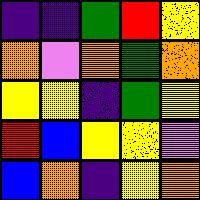[["indigo", "indigo", "green", "red", "yellow"], ["orange", "violet", "orange", "green", "orange"], ["yellow", "yellow", "indigo", "green", "yellow"], ["red", "blue", "yellow", "yellow", "violet"], ["blue", "orange", "indigo", "yellow", "orange"]]